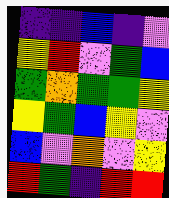[["indigo", "indigo", "blue", "indigo", "violet"], ["yellow", "red", "violet", "green", "blue"], ["green", "orange", "green", "green", "yellow"], ["yellow", "green", "blue", "yellow", "violet"], ["blue", "violet", "orange", "violet", "yellow"], ["red", "green", "indigo", "red", "red"]]